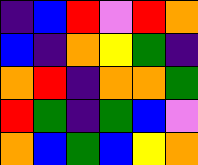[["indigo", "blue", "red", "violet", "red", "orange"], ["blue", "indigo", "orange", "yellow", "green", "indigo"], ["orange", "red", "indigo", "orange", "orange", "green"], ["red", "green", "indigo", "green", "blue", "violet"], ["orange", "blue", "green", "blue", "yellow", "orange"]]